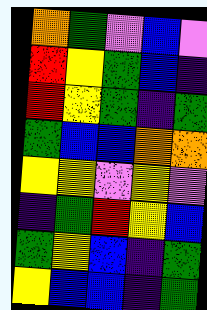[["orange", "green", "violet", "blue", "violet"], ["red", "yellow", "green", "blue", "indigo"], ["red", "yellow", "green", "indigo", "green"], ["green", "blue", "blue", "orange", "orange"], ["yellow", "yellow", "violet", "yellow", "violet"], ["indigo", "green", "red", "yellow", "blue"], ["green", "yellow", "blue", "indigo", "green"], ["yellow", "blue", "blue", "indigo", "green"]]